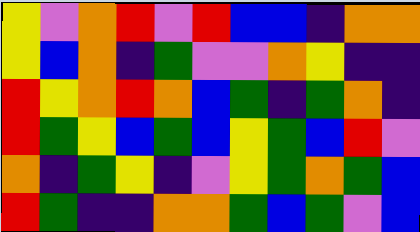[["yellow", "violet", "orange", "red", "violet", "red", "blue", "blue", "indigo", "orange", "orange"], ["yellow", "blue", "orange", "indigo", "green", "violet", "violet", "orange", "yellow", "indigo", "indigo"], ["red", "yellow", "orange", "red", "orange", "blue", "green", "indigo", "green", "orange", "indigo"], ["red", "green", "yellow", "blue", "green", "blue", "yellow", "green", "blue", "red", "violet"], ["orange", "indigo", "green", "yellow", "indigo", "violet", "yellow", "green", "orange", "green", "blue"], ["red", "green", "indigo", "indigo", "orange", "orange", "green", "blue", "green", "violet", "blue"]]